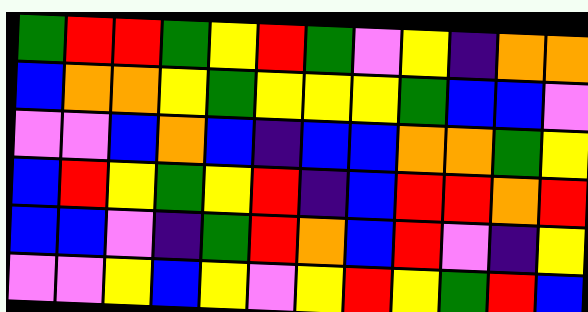[["green", "red", "red", "green", "yellow", "red", "green", "violet", "yellow", "indigo", "orange", "orange"], ["blue", "orange", "orange", "yellow", "green", "yellow", "yellow", "yellow", "green", "blue", "blue", "violet"], ["violet", "violet", "blue", "orange", "blue", "indigo", "blue", "blue", "orange", "orange", "green", "yellow"], ["blue", "red", "yellow", "green", "yellow", "red", "indigo", "blue", "red", "red", "orange", "red"], ["blue", "blue", "violet", "indigo", "green", "red", "orange", "blue", "red", "violet", "indigo", "yellow"], ["violet", "violet", "yellow", "blue", "yellow", "violet", "yellow", "red", "yellow", "green", "red", "blue"]]